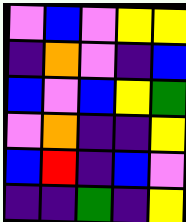[["violet", "blue", "violet", "yellow", "yellow"], ["indigo", "orange", "violet", "indigo", "blue"], ["blue", "violet", "blue", "yellow", "green"], ["violet", "orange", "indigo", "indigo", "yellow"], ["blue", "red", "indigo", "blue", "violet"], ["indigo", "indigo", "green", "indigo", "yellow"]]